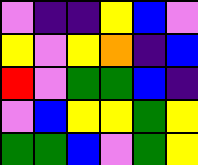[["violet", "indigo", "indigo", "yellow", "blue", "violet"], ["yellow", "violet", "yellow", "orange", "indigo", "blue"], ["red", "violet", "green", "green", "blue", "indigo"], ["violet", "blue", "yellow", "yellow", "green", "yellow"], ["green", "green", "blue", "violet", "green", "yellow"]]